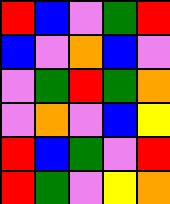[["red", "blue", "violet", "green", "red"], ["blue", "violet", "orange", "blue", "violet"], ["violet", "green", "red", "green", "orange"], ["violet", "orange", "violet", "blue", "yellow"], ["red", "blue", "green", "violet", "red"], ["red", "green", "violet", "yellow", "orange"]]